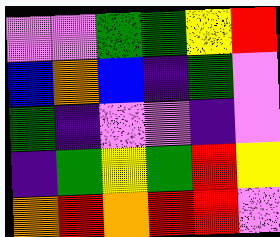[["violet", "violet", "green", "green", "yellow", "red"], ["blue", "orange", "blue", "indigo", "green", "violet"], ["green", "indigo", "violet", "violet", "indigo", "violet"], ["indigo", "green", "yellow", "green", "red", "yellow"], ["orange", "red", "orange", "red", "red", "violet"]]